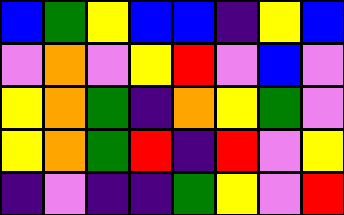[["blue", "green", "yellow", "blue", "blue", "indigo", "yellow", "blue"], ["violet", "orange", "violet", "yellow", "red", "violet", "blue", "violet"], ["yellow", "orange", "green", "indigo", "orange", "yellow", "green", "violet"], ["yellow", "orange", "green", "red", "indigo", "red", "violet", "yellow"], ["indigo", "violet", "indigo", "indigo", "green", "yellow", "violet", "red"]]